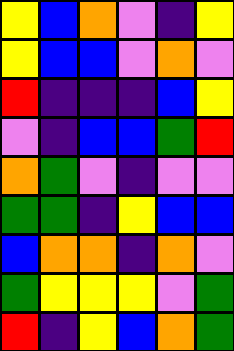[["yellow", "blue", "orange", "violet", "indigo", "yellow"], ["yellow", "blue", "blue", "violet", "orange", "violet"], ["red", "indigo", "indigo", "indigo", "blue", "yellow"], ["violet", "indigo", "blue", "blue", "green", "red"], ["orange", "green", "violet", "indigo", "violet", "violet"], ["green", "green", "indigo", "yellow", "blue", "blue"], ["blue", "orange", "orange", "indigo", "orange", "violet"], ["green", "yellow", "yellow", "yellow", "violet", "green"], ["red", "indigo", "yellow", "blue", "orange", "green"]]